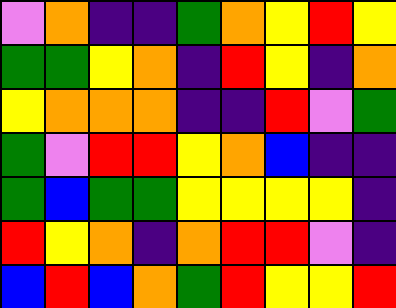[["violet", "orange", "indigo", "indigo", "green", "orange", "yellow", "red", "yellow"], ["green", "green", "yellow", "orange", "indigo", "red", "yellow", "indigo", "orange"], ["yellow", "orange", "orange", "orange", "indigo", "indigo", "red", "violet", "green"], ["green", "violet", "red", "red", "yellow", "orange", "blue", "indigo", "indigo"], ["green", "blue", "green", "green", "yellow", "yellow", "yellow", "yellow", "indigo"], ["red", "yellow", "orange", "indigo", "orange", "red", "red", "violet", "indigo"], ["blue", "red", "blue", "orange", "green", "red", "yellow", "yellow", "red"]]